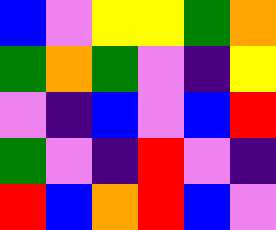[["blue", "violet", "yellow", "yellow", "green", "orange"], ["green", "orange", "green", "violet", "indigo", "yellow"], ["violet", "indigo", "blue", "violet", "blue", "red"], ["green", "violet", "indigo", "red", "violet", "indigo"], ["red", "blue", "orange", "red", "blue", "violet"]]